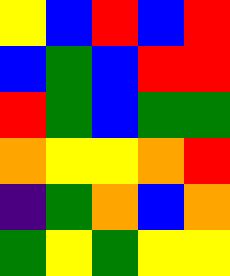[["yellow", "blue", "red", "blue", "red"], ["blue", "green", "blue", "red", "red"], ["red", "green", "blue", "green", "green"], ["orange", "yellow", "yellow", "orange", "red"], ["indigo", "green", "orange", "blue", "orange"], ["green", "yellow", "green", "yellow", "yellow"]]